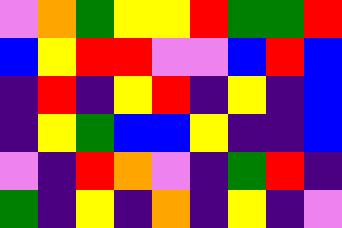[["violet", "orange", "green", "yellow", "yellow", "red", "green", "green", "red"], ["blue", "yellow", "red", "red", "violet", "violet", "blue", "red", "blue"], ["indigo", "red", "indigo", "yellow", "red", "indigo", "yellow", "indigo", "blue"], ["indigo", "yellow", "green", "blue", "blue", "yellow", "indigo", "indigo", "blue"], ["violet", "indigo", "red", "orange", "violet", "indigo", "green", "red", "indigo"], ["green", "indigo", "yellow", "indigo", "orange", "indigo", "yellow", "indigo", "violet"]]